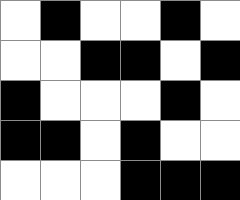[["white", "black", "white", "white", "black", "white"], ["white", "white", "black", "black", "white", "black"], ["black", "white", "white", "white", "black", "white"], ["black", "black", "white", "black", "white", "white"], ["white", "white", "white", "black", "black", "black"]]